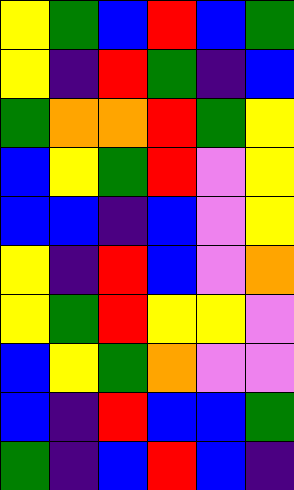[["yellow", "green", "blue", "red", "blue", "green"], ["yellow", "indigo", "red", "green", "indigo", "blue"], ["green", "orange", "orange", "red", "green", "yellow"], ["blue", "yellow", "green", "red", "violet", "yellow"], ["blue", "blue", "indigo", "blue", "violet", "yellow"], ["yellow", "indigo", "red", "blue", "violet", "orange"], ["yellow", "green", "red", "yellow", "yellow", "violet"], ["blue", "yellow", "green", "orange", "violet", "violet"], ["blue", "indigo", "red", "blue", "blue", "green"], ["green", "indigo", "blue", "red", "blue", "indigo"]]